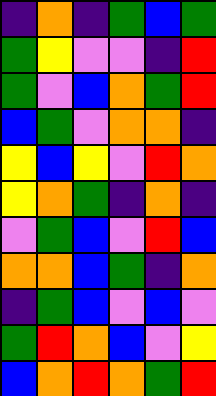[["indigo", "orange", "indigo", "green", "blue", "green"], ["green", "yellow", "violet", "violet", "indigo", "red"], ["green", "violet", "blue", "orange", "green", "red"], ["blue", "green", "violet", "orange", "orange", "indigo"], ["yellow", "blue", "yellow", "violet", "red", "orange"], ["yellow", "orange", "green", "indigo", "orange", "indigo"], ["violet", "green", "blue", "violet", "red", "blue"], ["orange", "orange", "blue", "green", "indigo", "orange"], ["indigo", "green", "blue", "violet", "blue", "violet"], ["green", "red", "orange", "blue", "violet", "yellow"], ["blue", "orange", "red", "orange", "green", "red"]]